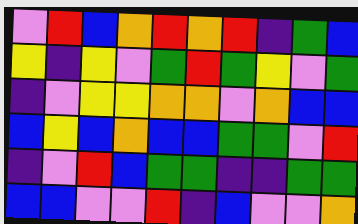[["violet", "red", "blue", "orange", "red", "orange", "red", "indigo", "green", "blue"], ["yellow", "indigo", "yellow", "violet", "green", "red", "green", "yellow", "violet", "green"], ["indigo", "violet", "yellow", "yellow", "orange", "orange", "violet", "orange", "blue", "blue"], ["blue", "yellow", "blue", "orange", "blue", "blue", "green", "green", "violet", "red"], ["indigo", "violet", "red", "blue", "green", "green", "indigo", "indigo", "green", "green"], ["blue", "blue", "violet", "violet", "red", "indigo", "blue", "violet", "violet", "orange"]]